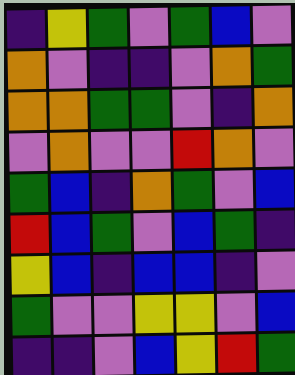[["indigo", "yellow", "green", "violet", "green", "blue", "violet"], ["orange", "violet", "indigo", "indigo", "violet", "orange", "green"], ["orange", "orange", "green", "green", "violet", "indigo", "orange"], ["violet", "orange", "violet", "violet", "red", "orange", "violet"], ["green", "blue", "indigo", "orange", "green", "violet", "blue"], ["red", "blue", "green", "violet", "blue", "green", "indigo"], ["yellow", "blue", "indigo", "blue", "blue", "indigo", "violet"], ["green", "violet", "violet", "yellow", "yellow", "violet", "blue"], ["indigo", "indigo", "violet", "blue", "yellow", "red", "green"]]